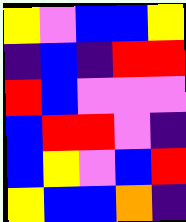[["yellow", "violet", "blue", "blue", "yellow"], ["indigo", "blue", "indigo", "red", "red"], ["red", "blue", "violet", "violet", "violet"], ["blue", "red", "red", "violet", "indigo"], ["blue", "yellow", "violet", "blue", "red"], ["yellow", "blue", "blue", "orange", "indigo"]]